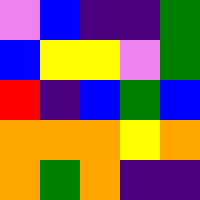[["violet", "blue", "indigo", "indigo", "green"], ["blue", "yellow", "yellow", "violet", "green"], ["red", "indigo", "blue", "green", "blue"], ["orange", "orange", "orange", "yellow", "orange"], ["orange", "green", "orange", "indigo", "indigo"]]